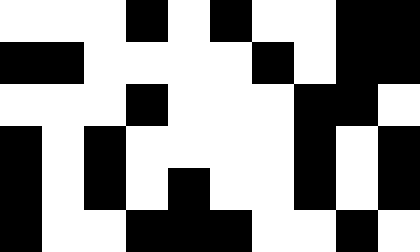[["white", "white", "white", "black", "white", "black", "white", "white", "black", "black"], ["black", "black", "white", "white", "white", "white", "black", "white", "black", "black"], ["white", "white", "white", "black", "white", "white", "white", "black", "black", "white"], ["black", "white", "black", "white", "white", "white", "white", "black", "white", "black"], ["black", "white", "black", "white", "black", "white", "white", "black", "white", "black"], ["black", "white", "white", "black", "black", "black", "white", "white", "black", "white"]]